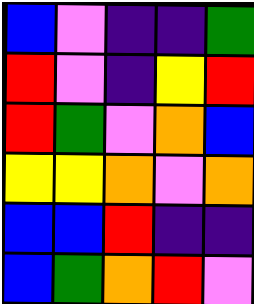[["blue", "violet", "indigo", "indigo", "green"], ["red", "violet", "indigo", "yellow", "red"], ["red", "green", "violet", "orange", "blue"], ["yellow", "yellow", "orange", "violet", "orange"], ["blue", "blue", "red", "indigo", "indigo"], ["blue", "green", "orange", "red", "violet"]]